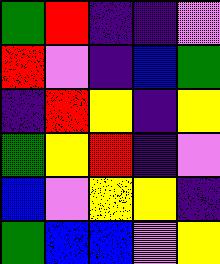[["green", "red", "indigo", "indigo", "violet"], ["red", "violet", "indigo", "blue", "green"], ["indigo", "red", "yellow", "indigo", "yellow"], ["green", "yellow", "red", "indigo", "violet"], ["blue", "violet", "yellow", "yellow", "indigo"], ["green", "blue", "blue", "violet", "yellow"]]